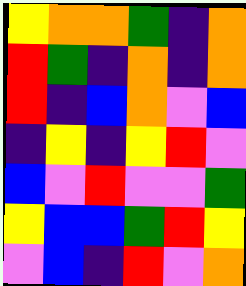[["yellow", "orange", "orange", "green", "indigo", "orange"], ["red", "green", "indigo", "orange", "indigo", "orange"], ["red", "indigo", "blue", "orange", "violet", "blue"], ["indigo", "yellow", "indigo", "yellow", "red", "violet"], ["blue", "violet", "red", "violet", "violet", "green"], ["yellow", "blue", "blue", "green", "red", "yellow"], ["violet", "blue", "indigo", "red", "violet", "orange"]]